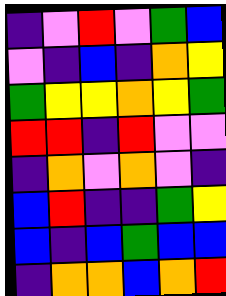[["indigo", "violet", "red", "violet", "green", "blue"], ["violet", "indigo", "blue", "indigo", "orange", "yellow"], ["green", "yellow", "yellow", "orange", "yellow", "green"], ["red", "red", "indigo", "red", "violet", "violet"], ["indigo", "orange", "violet", "orange", "violet", "indigo"], ["blue", "red", "indigo", "indigo", "green", "yellow"], ["blue", "indigo", "blue", "green", "blue", "blue"], ["indigo", "orange", "orange", "blue", "orange", "red"]]